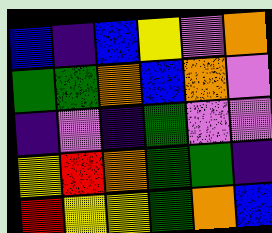[["blue", "indigo", "blue", "yellow", "violet", "orange"], ["green", "green", "orange", "blue", "orange", "violet"], ["indigo", "violet", "indigo", "green", "violet", "violet"], ["yellow", "red", "orange", "green", "green", "indigo"], ["red", "yellow", "yellow", "green", "orange", "blue"]]